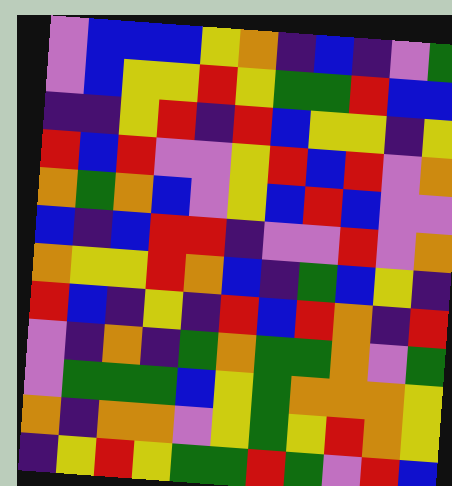[["violet", "blue", "blue", "blue", "yellow", "orange", "indigo", "blue", "indigo", "violet", "green"], ["violet", "blue", "yellow", "yellow", "red", "yellow", "green", "green", "red", "blue", "blue"], ["indigo", "indigo", "yellow", "red", "indigo", "red", "blue", "yellow", "yellow", "indigo", "yellow"], ["red", "blue", "red", "violet", "violet", "yellow", "red", "blue", "red", "violet", "orange"], ["orange", "green", "orange", "blue", "violet", "yellow", "blue", "red", "blue", "violet", "violet"], ["blue", "indigo", "blue", "red", "red", "indigo", "violet", "violet", "red", "violet", "orange"], ["orange", "yellow", "yellow", "red", "orange", "blue", "indigo", "green", "blue", "yellow", "indigo"], ["red", "blue", "indigo", "yellow", "indigo", "red", "blue", "red", "orange", "indigo", "red"], ["violet", "indigo", "orange", "indigo", "green", "orange", "green", "green", "orange", "violet", "green"], ["violet", "green", "green", "green", "blue", "yellow", "green", "orange", "orange", "orange", "yellow"], ["orange", "indigo", "orange", "orange", "violet", "yellow", "green", "yellow", "red", "orange", "yellow"], ["indigo", "yellow", "red", "yellow", "green", "green", "red", "green", "violet", "red", "blue"]]